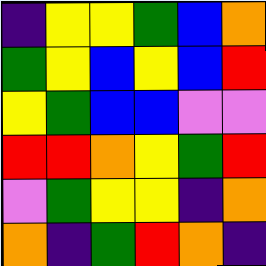[["indigo", "yellow", "yellow", "green", "blue", "orange"], ["green", "yellow", "blue", "yellow", "blue", "red"], ["yellow", "green", "blue", "blue", "violet", "violet"], ["red", "red", "orange", "yellow", "green", "red"], ["violet", "green", "yellow", "yellow", "indigo", "orange"], ["orange", "indigo", "green", "red", "orange", "indigo"]]